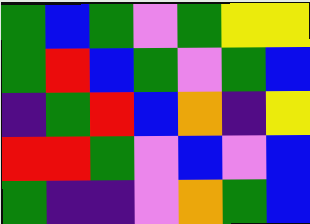[["green", "blue", "green", "violet", "green", "yellow", "yellow"], ["green", "red", "blue", "green", "violet", "green", "blue"], ["indigo", "green", "red", "blue", "orange", "indigo", "yellow"], ["red", "red", "green", "violet", "blue", "violet", "blue"], ["green", "indigo", "indigo", "violet", "orange", "green", "blue"]]